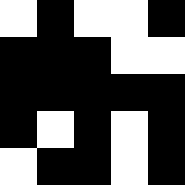[["white", "black", "white", "white", "black"], ["black", "black", "black", "white", "white"], ["black", "black", "black", "black", "black"], ["black", "white", "black", "white", "black"], ["white", "black", "black", "white", "black"]]